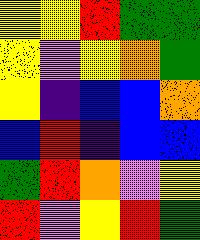[["yellow", "yellow", "red", "green", "green"], ["yellow", "violet", "yellow", "orange", "green"], ["yellow", "indigo", "blue", "blue", "orange"], ["blue", "red", "indigo", "blue", "blue"], ["green", "red", "orange", "violet", "yellow"], ["red", "violet", "yellow", "red", "green"]]